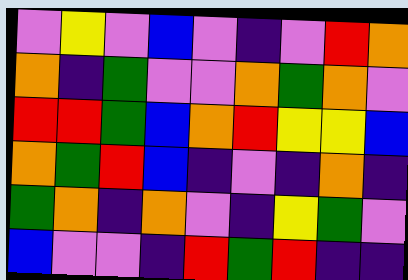[["violet", "yellow", "violet", "blue", "violet", "indigo", "violet", "red", "orange"], ["orange", "indigo", "green", "violet", "violet", "orange", "green", "orange", "violet"], ["red", "red", "green", "blue", "orange", "red", "yellow", "yellow", "blue"], ["orange", "green", "red", "blue", "indigo", "violet", "indigo", "orange", "indigo"], ["green", "orange", "indigo", "orange", "violet", "indigo", "yellow", "green", "violet"], ["blue", "violet", "violet", "indigo", "red", "green", "red", "indigo", "indigo"]]